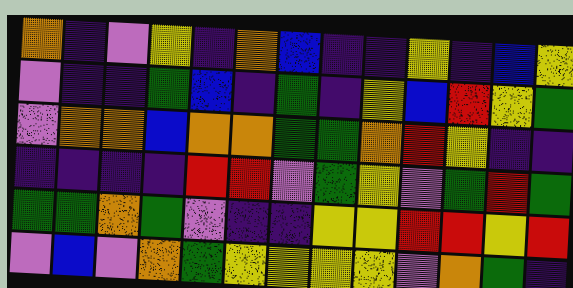[["orange", "indigo", "violet", "yellow", "indigo", "orange", "blue", "indigo", "indigo", "yellow", "indigo", "blue", "yellow"], ["violet", "indigo", "indigo", "green", "blue", "indigo", "green", "indigo", "yellow", "blue", "red", "yellow", "green"], ["violet", "orange", "orange", "blue", "orange", "orange", "green", "green", "orange", "red", "yellow", "indigo", "indigo"], ["indigo", "indigo", "indigo", "indigo", "red", "red", "violet", "green", "yellow", "violet", "green", "red", "green"], ["green", "green", "orange", "green", "violet", "indigo", "indigo", "yellow", "yellow", "red", "red", "yellow", "red"], ["violet", "blue", "violet", "orange", "green", "yellow", "yellow", "yellow", "yellow", "violet", "orange", "green", "indigo"]]